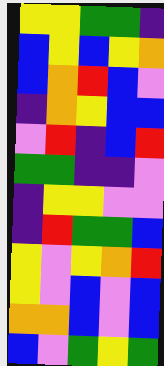[["yellow", "yellow", "green", "green", "indigo"], ["blue", "yellow", "blue", "yellow", "orange"], ["blue", "orange", "red", "blue", "violet"], ["indigo", "orange", "yellow", "blue", "blue"], ["violet", "red", "indigo", "blue", "red"], ["green", "green", "indigo", "indigo", "violet"], ["indigo", "yellow", "yellow", "violet", "violet"], ["indigo", "red", "green", "green", "blue"], ["yellow", "violet", "yellow", "orange", "red"], ["yellow", "violet", "blue", "violet", "blue"], ["orange", "orange", "blue", "violet", "blue"], ["blue", "violet", "green", "yellow", "green"]]